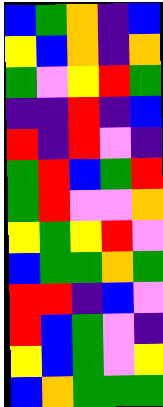[["blue", "green", "orange", "indigo", "blue"], ["yellow", "blue", "orange", "indigo", "orange"], ["green", "violet", "yellow", "red", "green"], ["indigo", "indigo", "red", "indigo", "blue"], ["red", "indigo", "red", "violet", "indigo"], ["green", "red", "blue", "green", "red"], ["green", "red", "violet", "violet", "orange"], ["yellow", "green", "yellow", "red", "violet"], ["blue", "green", "green", "orange", "green"], ["red", "red", "indigo", "blue", "violet"], ["red", "blue", "green", "violet", "indigo"], ["yellow", "blue", "green", "violet", "yellow"], ["blue", "orange", "green", "green", "green"]]